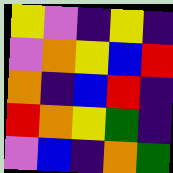[["yellow", "violet", "indigo", "yellow", "indigo"], ["violet", "orange", "yellow", "blue", "red"], ["orange", "indigo", "blue", "red", "indigo"], ["red", "orange", "yellow", "green", "indigo"], ["violet", "blue", "indigo", "orange", "green"]]